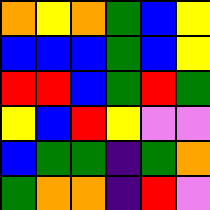[["orange", "yellow", "orange", "green", "blue", "yellow"], ["blue", "blue", "blue", "green", "blue", "yellow"], ["red", "red", "blue", "green", "red", "green"], ["yellow", "blue", "red", "yellow", "violet", "violet"], ["blue", "green", "green", "indigo", "green", "orange"], ["green", "orange", "orange", "indigo", "red", "violet"]]